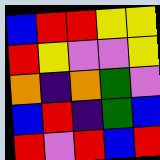[["blue", "red", "red", "yellow", "yellow"], ["red", "yellow", "violet", "violet", "yellow"], ["orange", "indigo", "orange", "green", "violet"], ["blue", "red", "indigo", "green", "blue"], ["red", "violet", "red", "blue", "red"]]